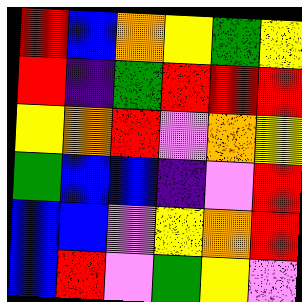[["red", "blue", "orange", "yellow", "green", "yellow"], ["red", "indigo", "green", "red", "red", "red"], ["yellow", "orange", "red", "violet", "orange", "yellow"], ["green", "blue", "blue", "indigo", "violet", "red"], ["blue", "blue", "violet", "yellow", "orange", "red"], ["blue", "red", "violet", "green", "yellow", "violet"]]